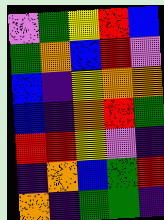[["violet", "green", "yellow", "red", "blue"], ["green", "orange", "blue", "red", "violet"], ["blue", "indigo", "yellow", "orange", "orange"], ["blue", "indigo", "orange", "red", "green"], ["red", "red", "yellow", "violet", "indigo"], ["indigo", "orange", "blue", "green", "red"], ["orange", "indigo", "green", "green", "indigo"]]